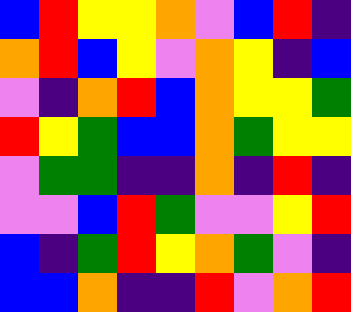[["blue", "red", "yellow", "yellow", "orange", "violet", "blue", "red", "indigo"], ["orange", "red", "blue", "yellow", "violet", "orange", "yellow", "indigo", "blue"], ["violet", "indigo", "orange", "red", "blue", "orange", "yellow", "yellow", "green"], ["red", "yellow", "green", "blue", "blue", "orange", "green", "yellow", "yellow"], ["violet", "green", "green", "indigo", "indigo", "orange", "indigo", "red", "indigo"], ["violet", "violet", "blue", "red", "green", "violet", "violet", "yellow", "red"], ["blue", "indigo", "green", "red", "yellow", "orange", "green", "violet", "indigo"], ["blue", "blue", "orange", "indigo", "indigo", "red", "violet", "orange", "red"]]